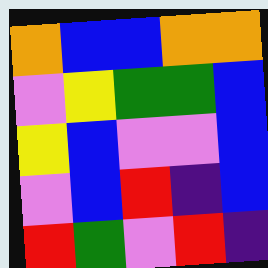[["orange", "blue", "blue", "orange", "orange"], ["violet", "yellow", "green", "green", "blue"], ["yellow", "blue", "violet", "violet", "blue"], ["violet", "blue", "red", "indigo", "blue"], ["red", "green", "violet", "red", "indigo"]]